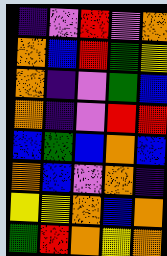[["indigo", "violet", "red", "violet", "orange"], ["orange", "blue", "red", "green", "yellow"], ["orange", "indigo", "violet", "green", "blue"], ["orange", "indigo", "violet", "red", "red"], ["blue", "green", "blue", "orange", "blue"], ["orange", "blue", "violet", "orange", "indigo"], ["yellow", "yellow", "orange", "blue", "orange"], ["green", "red", "orange", "yellow", "orange"]]